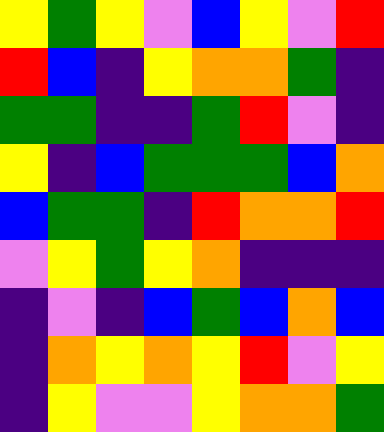[["yellow", "green", "yellow", "violet", "blue", "yellow", "violet", "red"], ["red", "blue", "indigo", "yellow", "orange", "orange", "green", "indigo"], ["green", "green", "indigo", "indigo", "green", "red", "violet", "indigo"], ["yellow", "indigo", "blue", "green", "green", "green", "blue", "orange"], ["blue", "green", "green", "indigo", "red", "orange", "orange", "red"], ["violet", "yellow", "green", "yellow", "orange", "indigo", "indigo", "indigo"], ["indigo", "violet", "indigo", "blue", "green", "blue", "orange", "blue"], ["indigo", "orange", "yellow", "orange", "yellow", "red", "violet", "yellow"], ["indigo", "yellow", "violet", "violet", "yellow", "orange", "orange", "green"]]